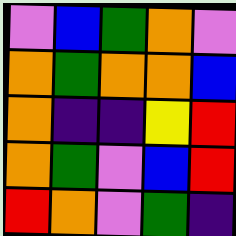[["violet", "blue", "green", "orange", "violet"], ["orange", "green", "orange", "orange", "blue"], ["orange", "indigo", "indigo", "yellow", "red"], ["orange", "green", "violet", "blue", "red"], ["red", "orange", "violet", "green", "indigo"]]